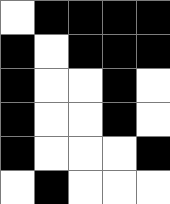[["white", "black", "black", "black", "black"], ["black", "white", "black", "black", "black"], ["black", "white", "white", "black", "white"], ["black", "white", "white", "black", "white"], ["black", "white", "white", "white", "black"], ["white", "black", "white", "white", "white"]]